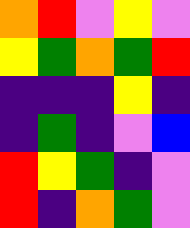[["orange", "red", "violet", "yellow", "violet"], ["yellow", "green", "orange", "green", "red"], ["indigo", "indigo", "indigo", "yellow", "indigo"], ["indigo", "green", "indigo", "violet", "blue"], ["red", "yellow", "green", "indigo", "violet"], ["red", "indigo", "orange", "green", "violet"]]